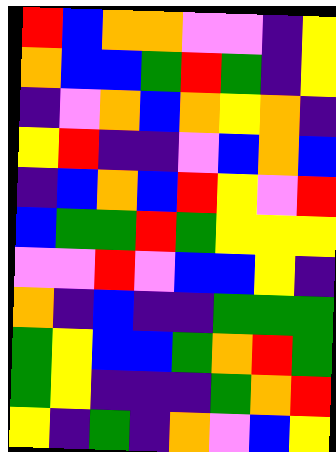[["red", "blue", "orange", "orange", "violet", "violet", "indigo", "yellow"], ["orange", "blue", "blue", "green", "red", "green", "indigo", "yellow"], ["indigo", "violet", "orange", "blue", "orange", "yellow", "orange", "indigo"], ["yellow", "red", "indigo", "indigo", "violet", "blue", "orange", "blue"], ["indigo", "blue", "orange", "blue", "red", "yellow", "violet", "red"], ["blue", "green", "green", "red", "green", "yellow", "yellow", "yellow"], ["violet", "violet", "red", "violet", "blue", "blue", "yellow", "indigo"], ["orange", "indigo", "blue", "indigo", "indigo", "green", "green", "green"], ["green", "yellow", "blue", "blue", "green", "orange", "red", "green"], ["green", "yellow", "indigo", "indigo", "indigo", "green", "orange", "red"], ["yellow", "indigo", "green", "indigo", "orange", "violet", "blue", "yellow"]]